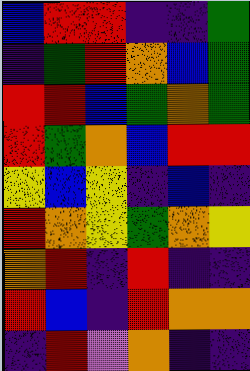[["blue", "red", "red", "indigo", "indigo", "green"], ["indigo", "green", "red", "orange", "blue", "green"], ["red", "red", "blue", "green", "orange", "green"], ["red", "green", "orange", "blue", "red", "red"], ["yellow", "blue", "yellow", "indigo", "blue", "indigo"], ["red", "orange", "yellow", "green", "orange", "yellow"], ["orange", "red", "indigo", "red", "indigo", "indigo"], ["red", "blue", "indigo", "red", "orange", "orange"], ["indigo", "red", "violet", "orange", "indigo", "indigo"]]